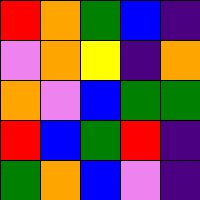[["red", "orange", "green", "blue", "indigo"], ["violet", "orange", "yellow", "indigo", "orange"], ["orange", "violet", "blue", "green", "green"], ["red", "blue", "green", "red", "indigo"], ["green", "orange", "blue", "violet", "indigo"]]